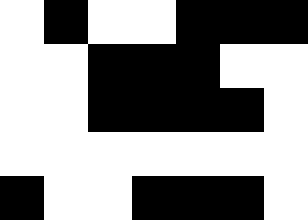[["white", "black", "white", "white", "black", "black", "black"], ["white", "white", "black", "black", "black", "white", "white"], ["white", "white", "black", "black", "black", "black", "white"], ["white", "white", "white", "white", "white", "white", "white"], ["black", "white", "white", "black", "black", "black", "white"]]